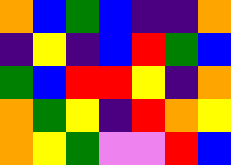[["orange", "blue", "green", "blue", "indigo", "indigo", "orange"], ["indigo", "yellow", "indigo", "blue", "red", "green", "blue"], ["green", "blue", "red", "red", "yellow", "indigo", "orange"], ["orange", "green", "yellow", "indigo", "red", "orange", "yellow"], ["orange", "yellow", "green", "violet", "violet", "red", "blue"]]